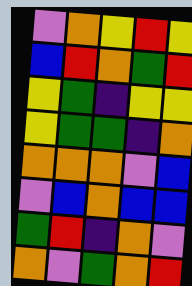[["violet", "orange", "yellow", "red", "yellow"], ["blue", "red", "orange", "green", "red"], ["yellow", "green", "indigo", "yellow", "yellow"], ["yellow", "green", "green", "indigo", "orange"], ["orange", "orange", "orange", "violet", "blue"], ["violet", "blue", "orange", "blue", "blue"], ["green", "red", "indigo", "orange", "violet"], ["orange", "violet", "green", "orange", "red"]]